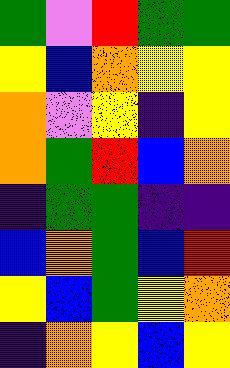[["green", "violet", "red", "green", "green"], ["yellow", "blue", "orange", "yellow", "yellow"], ["orange", "violet", "yellow", "indigo", "yellow"], ["orange", "green", "red", "blue", "orange"], ["indigo", "green", "green", "indigo", "indigo"], ["blue", "orange", "green", "blue", "red"], ["yellow", "blue", "green", "yellow", "orange"], ["indigo", "orange", "yellow", "blue", "yellow"]]